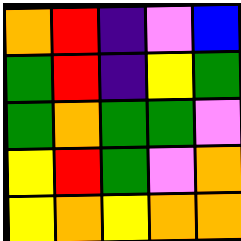[["orange", "red", "indigo", "violet", "blue"], ["green", "red", "indigo", "yellow", "green"], ["green", "orange", "green", "green", "violet"], ["yellow", "red", "green", "violet", "orange"], ["yellow", "orange", "yellow", "orange", "orange"]]